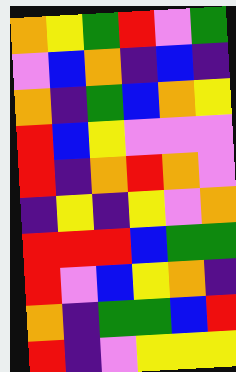[["orange", "yellow", "green", "red", "violet", "green"], ["violet", "blue", "orange", "indigo", "blue", "indigo"], ["orange", "indigo", "green", "blue", "orange", "yellow"], ["red", "blue", "yellow", "violet", "violet", "violet"], ["red", "indigo", "orange", "red", "orange", "violet"], ["indigo", "yellow", "indigo", "yellow", "violet", "orange"], ["red", "red", "red", "blue", "green", "green"], ["red", "violet", "blue", "yellow", "orange", "indigo"], ["orange", "indigo", "green", "green", "blue", "red"], ["red", "indigo", "violet", "yellow", "yellow", "yellow"]]